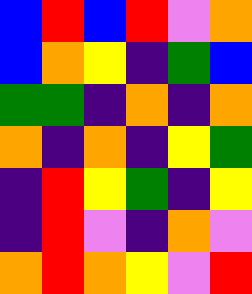[["blue", "red", "blue", "red", "violet", "orange"], ["blue", "orange", "yellow", "indigo", "green", "blue"], ["green", "green", "indigo", "orange", "indigo", "orange"], ["orange", "indigo", "orange", "indigo", "yellow", "green"], ["indigo", "red", "yellow", "green", "indigo", "yellow"], ["indigo", "red", "violet", "indigo", "orange", "violet"], ["orange", "red", "orange", "yellow", "violet", "red"]]